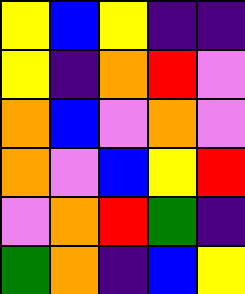[["yellow", "blue", "yellow", "indigo", "indigo"], ["yellow", "indigo", "orange", "red", "violet"], ["orange", "blue", "violet", "orange", "violet"], ["orange", "violet", "blue", "yellow", "red"], ["violet", "orange", "red", "green", "indigo"], ["green", "orange", "indigo", "blue", "yellow"]]